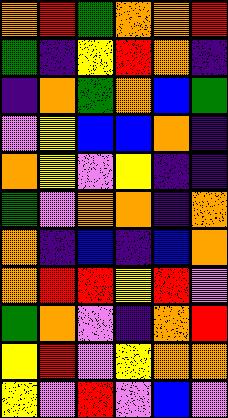[["orange", "red", "green", "orange", "orange", "red"], ["green", "indigo", "yellow", "red", "orange", "indigo"], ["indigo", "orange", "green", "orange", "blue", "green"], ["violet", "yellow", "blue", "blue", "orange", "indigo"], ["orange", "yellow", "violet", "yellow", "indigo", "indigo"], ["green", "violet", "orange", "orange", "indigo", "orange"], ["orange", "indigo", "blue", "indigo", "blue", "orange"], ["orange", "red", "red", "yellow", "red", "violet"], ["green", "orange", "violet", "indigo", "orange", "red"], ["yellow", "red", "violet", "yellow", "orange", "orange"], ["yellow", "violet", "red", "violet", "blue", "violet"]]